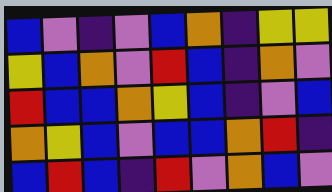[["blue", "violet", "indigo", "violet", "blue", "orange", "indigo", "yellow", "yellow"], ["yellow", "blue", "orange", "violet", "red", "blue", "indigo", "orange", "violet"], ["red", "blue", "blue", "orange", "yellow", "blue", "indigo", "violet", "blue"], ["orange", "yellow", "blue", "violet", "blue", "blue", "orange", "red", "indigo"], ["blue", "red", "blue", "indigo", "red", "violet", "orange", "blue", "violet"]]